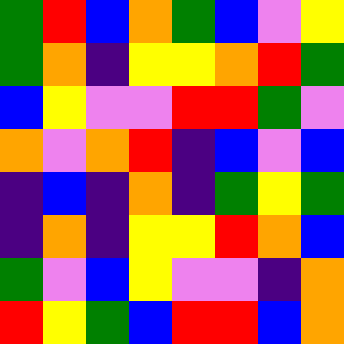[["green", "red", "blue", "orange", "green", "blue", "violet", "yellow"], ["green", "orange", "indigo", "yellow", "yellow", "orange", "red", "green"], ["blue", "yellow", "violet", "violet", "red", "red", "green", "violet"], ["orange", "violet", "orange", "red", "indigo", "blue", "violet", "blue"], ["indigo", "blue", "indigo", "orange", "indigo", "green", "yellow", "green"], ["indigo", "orange", "indigo", "yellow", "yellow", "red", "orange", "blue"], ["green", "violet", "blue", "yellow", "violet", "violet", "indigo", "orange"], ["red", "yellow", "green", "blue", "red", "red", "blue", "orange"]]